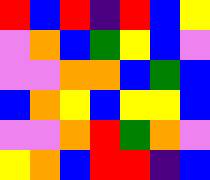[["red", "blue", "red", "indigo", "red", "blue", "yellow"], ["violet", "orange", "blue", "green", "yellow", "blue", "violet"], ["violet", "violet", "orange", "orange", "blue", "green", "blue"], ["blue", "orange", "yellow", "blue", "yellow", "yellow", "blue"], ["violet", "violet", "orange", "red", "green", "orange", "violet"], ["yellow", "orange", "blue", "red", "red", "indigo", "blue"]]